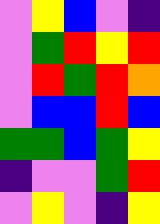[["violet", "yellow", "blue", "violet", "indigo"], ["violet", "green", "red", "yellow", "red"], ["violet", "red", "green", "red", "orange"], ["violet", "blue", "blue", "red", "blue"], ["green", "green", "blue", "green", "yellow"], ["indigo", "violet", "violet", "green", "red"], ["violet", "yellow", "violet", "indigo", "yellow"]]